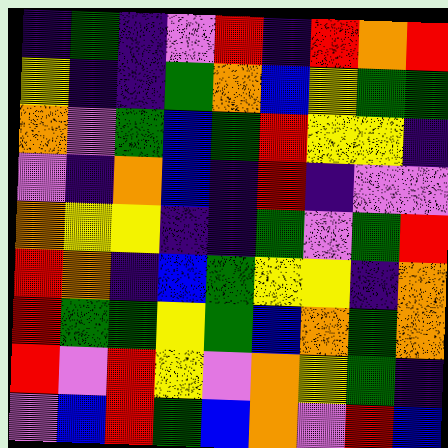[["indigo", "green", "indigo", "violet", "red", "indigo", "red", "orange", "red"], ["yellow", "indigo", "indigo", "green", "orange", "blue", "yellow", "green", "green"], ["orange", "violet", "green", "blue", "green", "red", "yellow", "yellow", "indigo"], ["violet", "indigo", "orange", "blue", "indigo", "red", "indigo", "violet", "violet"], ["orange", "yellow", "yellow", "indigo", "indigo", "green", "violet", "green", "red"], ["red", "orange", "indigo", "blue", "green", "yellow", "yellow", "indigo", "orange"], ["red", "green", "green", "yellow", "green", "blue", "orange", "green", "orange"], ["red", "violet", "red", "yellow", "violet", "orange", "yellow", "green", "indigo"], ["violet", "blue", "red", "green", "blue", "orange", "violet", "red", "blue"]]